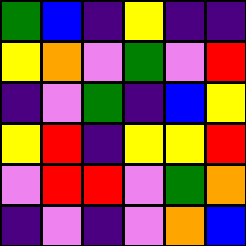[["green", "blue", "indigo", "yellow", "indigo", "indigo"], ["yellow", "orange", "violet", "green", "violet", "red"], ["indigo", "violet", "green", "indigo", "blue", "yellow"], ["yellow", "red", "indigo", "yellow", "yellow", "red"], ["violet", "red", "red", "violet", "green", "orange"], ["indigo", "violet", "indigo", "violet", "orange", "blue"]]